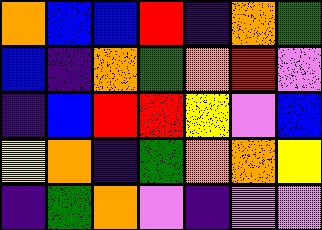[["orange", "blue", "blue", "red", "indigo", "orange", "green"], ["blue", "indigo", "orange", "green", "orange", "red", "violet"], ["indigo", "blue", "red", "red", "yellow", "violet", "blue"], ["yellow", "orange", "indigo", "green", "orange", "orange", "yellow"], ["indigo", "green", "orange", "violet", "indigo", "violet", "violet"]]